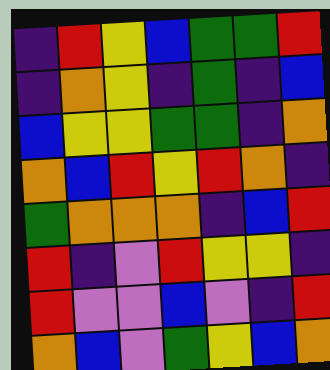[["indigo", "red", "yellow", "blue", "green", "green", "red"], ["indigo", "orange", "yellow", "indigo", "green", "indigo", "blue"], ["blue", "yellow", "yellow", "green", "green", "indigo", "orange"], ["orange", "blue", "red", "yellow", "red", "orange", "indigo"], ["green", "orange", "orange", "orange", "indigo", "blue", "red"], ["red", "indigo", "violet", "red", "yellow", "yellow", "indigo"], ["red", "violet", "violet", "blue", "violet", "indigo", "red"], ["orange", "blue", "violet", "green", "yellow", "blue", "orange"]]